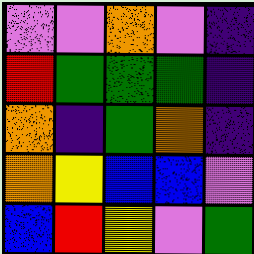[["violet", "violet", "orange", "violet", "indigo"], ["red", "green", "green", "green", "indigo"], ["orange", "indigo", "green", "orange", "indigo"], ["orange", "yellow", "blue", "blue", "violet"], ["blue", "red", "yellow", "violet", "green"]]